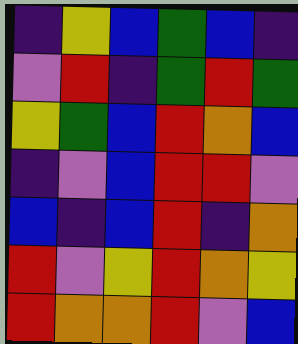[["indigo", "yellow", "blue", "green", "blue", "indigo"], ["violet", "red", "indigo", "green", "red", "green"], ["yellow", "green", "blue", "red", "orange", "blue"], ["indigo", "violet", "blue", "red", "red", "violet"], ["blue", "indigo", "blue", "red", "indigo", "orange"], ["red", "violet", "yellow", "red", "orange", "yellow"], ["red", "orange", "orange", "red", "violet", "blue"]]